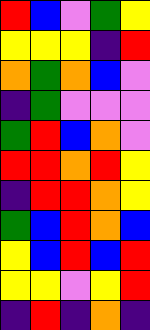[["red", "blue", "violet", "green", "yellow"], ["yellow", "yellow", "yellow", "indigo", "red"], ["orange", "green", "orange", "blue", "violet"], ["indigo", "green", "violet", "violet", "violet"], ["green", "red", "blue", "orange", "violet"], ["red", "red", "orange", "red", "yellow"], ["indigo", "red", "red", "orange", "yellow"], ["green", "blue", "red", "orange", "blue"], ["yellow", "blue", "red", "blue", "red"], ["yellow", "yellow", "violet", "yellow", "red"], ["indigo", "red", "indigo", "orange", "indigo"]]